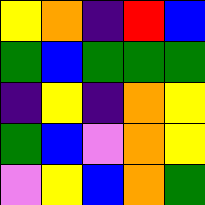[["yellow", "orange", "indigo", "red", "blue"], ["green", "blue", "green", "green", "green"], ["indigo", "yellow", "indigo", "orange", "yellow"], ["green", "blue", "violet", "orange", "yellow"], ["violet", "yellow", "blue", "orange", "green"]]